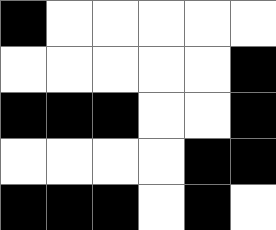[["black", "white", "white", "white", "white", "white"], ["white", "white", "white", "white", "white", "black"], ["black", "black", "black", "white", "white", "black"], ["white", "white", "white", "white", "black", "black"], ["black", "black", "black", "white", "black", "white"]]